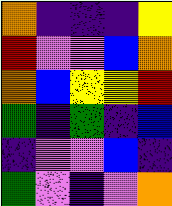[["orange", "indigo", "indigo", "indigo", "yellow"], ["red", "violet", "violet", "blue", "orange"], ["orange", "blue", "yellow", "yellow", "red"], ["green", "indigo", "green", "indigo", "blue"], ["indigo", "violet", "violet", "blue", "indigo"], ["green", "violet", "indigo", "violet", "orange"]]